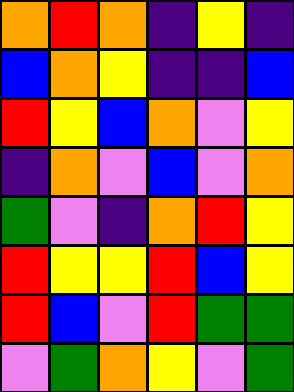[["orange", "red", "orange", "indigo", "yellow", "indigo"], ["blue", "orange", "yellow", "indigo", "indigo", "blue"], ["red", "yellow", "blue", "orange", "violet", "yellow"], ["indigo", "orange", "violet", "blue", "violet", "orange"], ["green", "violet", "indigo", "orange", "red", "yellow"], ["red", "yellow", "yellow", "red", "blue", "yellow"], ["red", "blue", "violet", "red", "green", "green"], ["violet", "green", "orange", "yellow", "violet", "green"]]